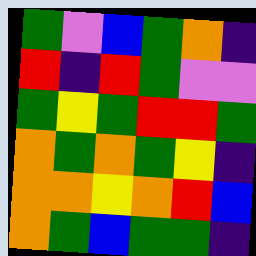[["green", "violet", "blue", "green", "orange", "indigo"], ["red", "indigo", "red", "green", "violet", "violet"], ["green", "yellow", "green", "red", "red", "green"], ["orange", "green", "orange", "green", "yellow", "indigo"], ["orange", "orange", "yellow", "orange", "red", "blue"], ["orange", "green", "blue", "green", "green", "indigo"]]